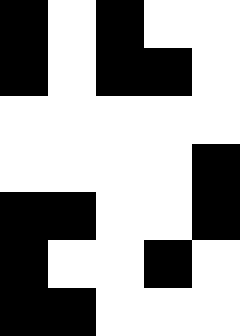[["black", "white", "black", "white", "white"], ["black", "white", "black", "black", "white"], ["white", "white", "white", "white", "white"], ["white", "white", "white", "white", "black"], ["black", "black", "white", "white", "black"], ["black", "white", "white", "black", "white"], ["black", "black", "white", "white", "white"]]